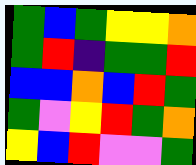[["green", "blue", "green", "yellow", "yellow", "orange"], ["green", "red", "indigo", "green", "green", "red"], ["blue", "blue", "orange", "blue", "red", "green"], ["green", "violet", "yellow", "red", "green", "orange"], ["yellow", "blue", "red", "violet", "violet", "green"]]